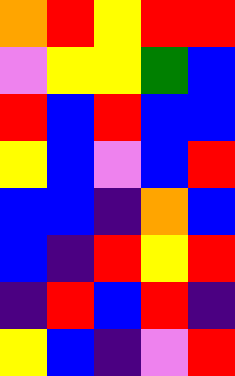[["orange", "red", "yellow", "red", "red"], ["violet", "yellow", "yellow", "green", "blue"], ["red", "blue", "red", "blue", "blue"], ["yellow", "blue", "violet", "blue", "red"], ["blue", "blue", "indigo", "orange", "blue"], ["blue", "indigo", "red", "yellow", "red"], ["indigo", "red", "blue", "red", "indigo"], ["yellow", "blue", "indigo", "violet", "red"]]